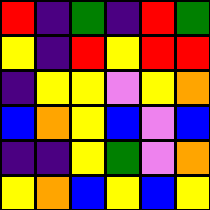[["red", "indigo", "green", "indigo", "red", "green"], ["yellow", "indigo", "red", "yellow", "red", "red"], ["indigo", "yellow", "yellow", "violet", "yellow", "orange"], ["blue", "orange", "yellow", "blue", "violet", "blue"], ["indigo", "indigo", "yellow", "green", "violet", "orange"], ["yellow", "orange", "blue", "yellow", "blue", "yellow"]]